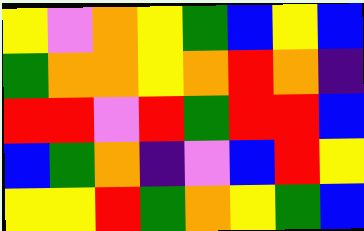[["yellow", "violet", "orange", "yellow", "green", "blue", "yellow", "blue"], ["green", "orange", "orange", "yellow", "orange", "red", "orange", "indigo"], ["red", "red", "violet", "red", "green", "red", "red", "blue"], ["blue", "green", "orange", "indigo", "violet", "blue", "red", "yellow"], ["yellow", "yellow", "red", "green", "orange", "yellow", "green", "blue"]]